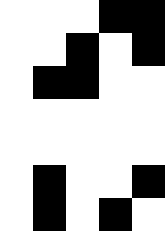[["white", "white", "white", "black", "black"], ["white", "white", "black", "white", "black"], ["white", "black", "black", "white", "white"], ["white", "white", "white", "white", "white"], ["white", "white", "white", "white", "white"], ["white", "black", "white", "white", "black"], ["white", "black", "white", "black", "white"]]